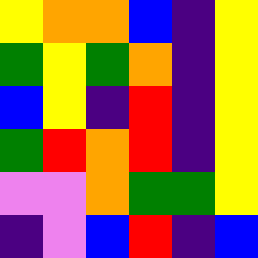[["yellow", "orange", "orange", "blue", "indigo", "yellow"], ["green", "yellow", "green", "orange", "indigo", "yellow"], ["blue", "yellow", "indigo", "red", "indigo", "yellow"], ["green", "red", "orange", "red", "indigo", "yellow"], ["violet", "violet", "orange", "green", "green", "yellow"], ["indigo", "violet", "blue", "red", "indigo", "blue"]]